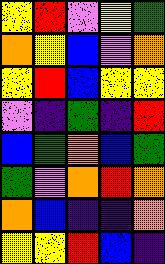[["yellow", "red", "violet", "yellow", "green"], ["orange", "yellow", "blue", "violet", "orange"], ["yellow", "red", "blue", "yellow", "yellow"], ["violet", "indigo", "green", "indigo", "red"], ["blue", "green", "orange", "blue", "green"], ["green", "violet", "orange", "red", "orange"], ["orange", "blue", "indigo", "indigo", "orange"], ["yellow", "yellow", "red", "blue", "indigo"]]